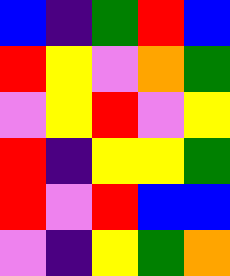[["blue", "indigo", "green", "red", "blue"], ["red", "yellow", "violet", "orange", "green"], ["violet", "yellow", "red", "violet", "yellow"], ["red", "indigo", "yellow", "yellow", "green"], ["red", "violet", "red", "blue", "blue"], ["violet", "indigo", "yellow", "green", "orange"]]